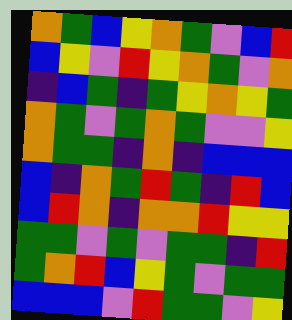[["orange", "green", "blue", "yellow", "orange", "green", "violet", "blue", "red"], ["blue", "yellow", "violet", "red", "yellow", "orange", "green", "violet", "orange"], ["indigo", "blue", "green", "indigo", "green", "yellow", "orange", "yellow", "green"], ["orange", "green", "violet", "green", "orange", "green", "violet", "violet", "yellow"], ["orange", "green", "green", "indigo", "orange", "indigo", "blue", "blue", "blue"], ["blue", "indigo", "orange", "green", "red", "green", "indigo", "red", "blue"], ["blue", "red", "orange", "indigo", "orange", "orange", "red", "yellow", "yellow"], ["green", "green", "violet", "green", "violet", "green", "green", "indigo", "red"], ["green", "orange", "red", "blue", "yellow", "green", "violet", "green", "green"], ["blue", "blue", "blue", "violet", "red", "green", "green", "violet", "yellow"]]